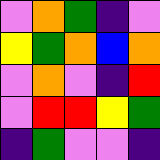[["violet", "orange", "green", "indigo", "violet"], ["yellow", "green", "orange", "blue", "orange"], ["violet", "orange", "violet", "indigo", "red"], ["violet", "red", "red", "yellow", "green"], ["indigo", "green", "violet", "violet", "indigo"]]